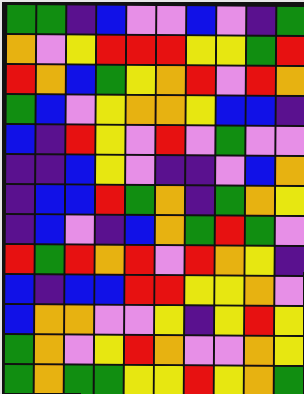[["green", "green", "indigo", "blue", "violet", "violet", "blue", "violet", "indigo", "green"], ["orange", "violet", "yellow", "red", "red", "red", "yellow", "yellow", "green", "red"], ["red", "orange", "blue", "green", "yellow", "orange", "red", "violet", "red", "orange"], ["green", "blue", "violet", "yellow", "orange", "orange", "yellow", "blue", "blue", "indigo"], ["blue", "indigo", "red", "yellow", "violet", "red", "violet", "green", "violet", "violet"], ["indigo", "indigo", "blue", "yellow", "violet", "indigo", "indigo", "violet", "blue", "orange"], ["indigo", "blue", "blue", "red", "green", "orange", "indigo", "green", "orange", "yellow"], ["indigo", "blue", "violet", "indigo", "blue", "orange", "green", "red", "green", "violet"], ["red", "green", "red", "orange", "red", "violet", "red", "orange", "yellow", "indigo"], ["blue", "indigo", "blue", "blue", "red", "red", "yellow", "yellow", "orange", "violet"], ["blue", "orange", "orange", "violet", "violet", "yellow", "indigo", "yellow", "red", "yellow"], ["green", "orange", "violet", "yellow", "red", "orange", "violet", "violet", "orange", "yellow"], ["green", "orange", "green", "green", "yellow", "yellow", "red", "yellow", "orange", "green"]]